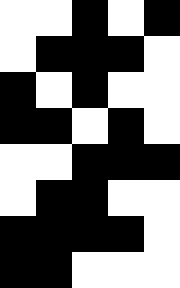[["white", "white", "black", "white", "black"], ["white", "black", "black", "black", "white"], ["black", "white", "black", "white", "white"], ["black", "black", "white", "black", "white"], ["white", "white", "black", "black", "black"], ["white", "black", "black", "white", "white"], ["black", "black", "black", "black", "white"], ["black", "black", "white", "white", "white"]]